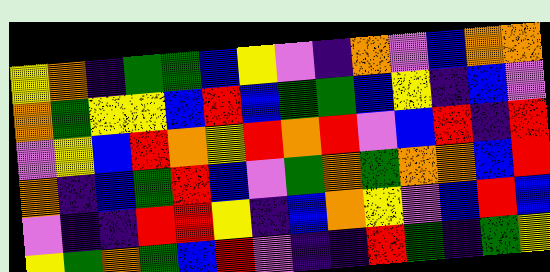[["yellow", "orange", "indigo", "green", "green", "blue", "yellow", "violet", "indigo", "orange", "violet", "blue", "orange", "orange"], ["orange", "green", "yellow", "yellow", "blue", "red", "blue", "green", "green", "blue", "yellow", "indigo", "blue", "violet"], ["violet", "yellow", "blue", "red", "orange", "yellow", "red", "orange", "red", "violet", "blue", "red", "indigo", "red"], ["orange", "indigo", "blue", "green", "red", "blue", "violet", "green", "orange", "green", "orange", "orange", "blue", "red"], ["violet", "indigo", "indigo", "red", "red", "yellow", "indigo", "blue", "orange", "yellow", "violet", "blue", "red", "blue"], ["yellow", "green", "orange", "green", "blue", "red", "violet", "indigo", "indigo", "red", "green", "indigo", "green", "yellow"]]